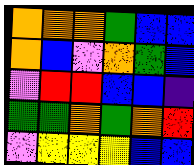[["orange", "orange", "orange", "green", "blue", "blue"], ["orange", "blue", "violet", "orange", "green", "blue"], ["violet", "red", "red", "blue", "blue", "indigo"], ["green", "green", "orange", "green", "orange", "red"], ["violet", "yellow", "yellow", "yellow", "blue", "blue"]]